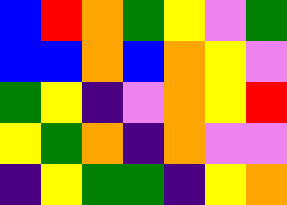[["blue", "red", "orange", "green", "yellow", "violet", "green"], ["blue", "blue", "orange", "blue", "orange", "yellow", "violet"], ["green", "yellow", "indigo", "violet", "orange", "yellow", "red"], ["yellow", "green", "orange", "indigo", "orange", "violet", "violet"], ["indigo", "yellow", "green", "green", "indigo", "yellow", "orange"]]